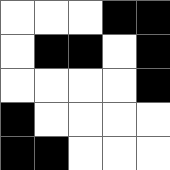[["white", "white", "white", "black", "black"], ["white", "black", "black", "white", "black"], ["white", "white", "white", "white", "black"], ["black", "white", "white", "white", "white"], ["black", "black", "white", "white", "white"]]